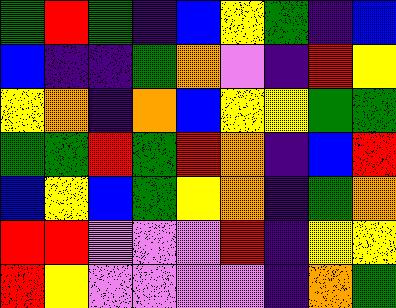[["green", "red", "green", "indigo", "blue", "yellow", "green", "indigo", "blue"], ["blue", "indigo", "indigo", "green", "orange", "violet", "indigo", "red", "yellow"], ["yellow", "orange", "indigo", "orange", "blue", "yellow", "yellow", "green", "green"], ["green", "green", "red", "green", "red", "orange", "indigo", "blue", "red"], ["blue", "yellow", "blue", "green", "yellow", "orange", "indigo", "green", "orange"], ["red", "red", "violet", "violet", "violet", "red", "indigo", "yellow", "yellow"], ["red", "yellow", "violet", "violet", "violet", "violet", "indigo", "orange", "green"]]